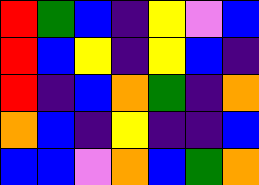[["red", "green", "blue", "indigo", "yellow", "violet", "blue"], ["red", "blue", "yellow", "indigo", "yellow", "blue", "indigo"], ["red", "indigo", "blue", "orange", "green", "indigo", "orange"], ["orange", "blue", "indigo", "yellow", "indigo", "indigo", "blue"], ["blue", "blue", "violet", "orange", "blue", "green", "orange"]]